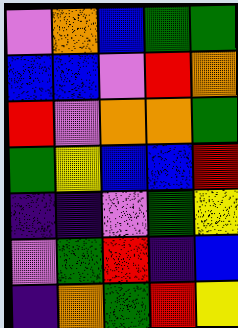[["violet", "orange", "blue", "green", "green"], ["blue", "blue", "violet", "red", "orange"], ["red", "violet", "orange", "orange", "green"], ["green", "yellow", "blue", "blue", "red"], ["indigo", "indigo", "violet", "green", "yellow"], ["violet", "green", "red", "indigo", "blue"], ["indigo", "orange", "green", "red", "yellow"]]